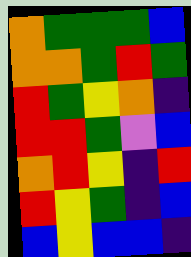[["orange", "green", "green", "green", "blue"], ["orange", "orange", "green", "red", "green"], ["red", "green", "yellow", "orange", "indigo"], ["red", "red", "green", "violet", "blue"], ["orange", "red", "yellow", "indigo", "red"], ["red", "yellow", "green", "indigo", "blue"], ["blue", "yellow", "blue", "blue", "indigo"]]